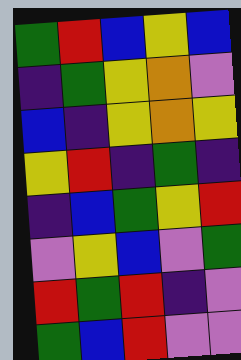[["green", "red", "blue", "yellow", "blue"], ["indigo", "green", "yellow", "orange", "violet"], ["blue", "indigo", "yellow", "orange", "yellow"], ["yellow", "red", "indigo", "green", "indigo"], ["indigo", "blue", "green", "yellow", "red"], ["violet", "yellow", "blue", "violet", "green"], ["red", "green", "red", "indigo", "violet"], ["green", "blue", "red", "violet", "violet"]]